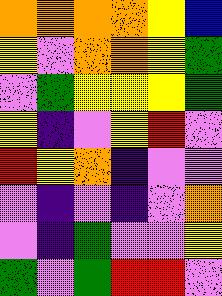[["orange", "orange", "orange", "orange", "yellow", "blue"], ["yellow", "violet", "orange", "orange", "yellow", "green"], ["violet", "green", "yellow", "yellow", "yellow", "green"], ["yellow", "indigo", "violet", "yellow", "red", "violet"], ["red", "yellow", "orange", "indigo", "violet", "violet"], ["violet", "indigo", "violet", "indigo", "violet", "orange"], ["violet", "indigo", "green", "violet", "violet", "yellow"], ["green", "violet", "green", "red", "red", "violet"]]